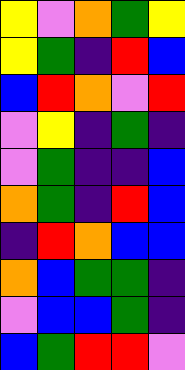[["yellow", "violet", "orange", "green", "yellow"], ["yellow", "green", "indigo", "red", "blue"], ["blue", "red", "orange", "violet", "red"], ["violet", "yellow", "indigo", "green", "indigo"], ["violet", "green", "indigo", "indigo", "blue"], ["orange", "green", "indigo", "red", "blue"], ["indigo", "red", "orange", "blue", "blue"], ["orange", "blue", "green", "green", "indigo"], ["violet", "blue", "blue", "green", "indigo"], ["blue", "green", "red", "red", "violet"]]